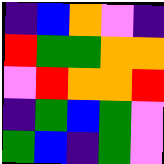[["indigo", "blue", "orange", "violet", "indigo"], ["red", "green", "green", "orange", "orange"], ["violet", "red", "orange", "orange", "red"], ["indigo", "green", "blue", "green", "violet"], ["green", "blue", "indigo", "green", "violet"]]